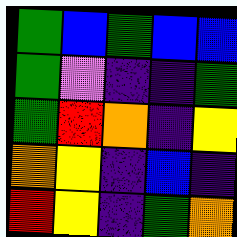[["green", "blue", "green", "blue", "blue"], ["green", "violet", "indigo", "indigo", "green"], ["green", "red", "orange", "indigo", "yellow"], ["orange", "yellow", "indigo", "blue", "indigo"], ["red", "yellow", "indigo", "green", "orange"]]